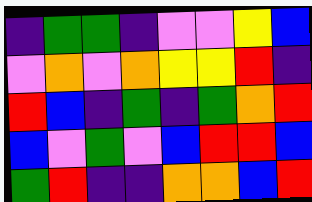[["indigo", "green", "green", "indigo", "violet", "violet", "yellow", "blue"], ["violet", "orange", "violet", "orange", "yellow", "yellow", "red", "indigo"], ["red", "blue", "indigo", "green", "indigo", "green", "orange", "red"], ["blue", "violet", "green", "violet", "blue", "red", "red", "blue"], ["green", "red", "indigo", "indigo", "orange", "orange", "blue", "red"]]